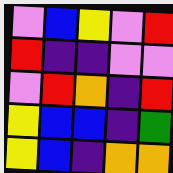[["violet", "blue", "yellow", "violet", "red"], ["red", "indigo", "indigo", "violet", "violet"], ["violet", "red", "orange", "indigo", "red"], ["yellow", "blue", "blue", "indigo", "green"], ["yellow", "blue", "indigo", "orange", "orange"]]